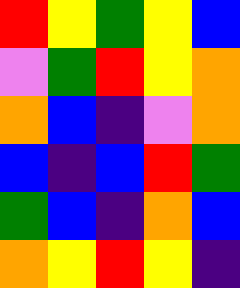[["red", "yellow", "green", "yellow", "blue"], ["violet", "green", "red", "yellow", "orange"], ["orange", "blue", "indigo", "violet", "orange"], ["blue", "indigo", "blue", "red", "green"], ["green", "blue", "indigo", "orange", "blue"], ["orange", "yellow", "red", "yellow", "indigo"]]